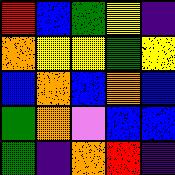[["red", "blue", "green", "yellow", "indigo"], ["orange", "yellow", "yellow", "green", "yellow"], ["blue", "orange", "blue", "orange", "blue"], ["green", "orange", "violet", "blue", "blue"], ["green", "indigo", "orange", "red", "indigo"]]